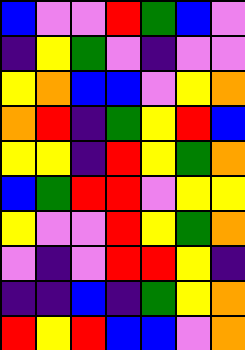[["blue", "violet", "violet", "red", "green", "blue", "violet"], ["indigo", "yellow", "green", "violet", "indigo", "violet", "violet"], ["yellow", "orange", "blue", "blue", "violet", "yellow", "orange"], ["orange", "red", "indigo", "green", "yellow", "red", "blue"], ["yellow", "yellow", "indigo", "red", "yellow", "green", "orange"], ["blue", "green", "red", "red", "violet", "yellow", "yellow"], ["yellow", "violet", "violet", "red", "yellow", "green", "orange"], ["violet", "indigo", "violet", "red", "red", "yellow", "indigo"], ["indigo", "indigo", "blue", "indigo", "green", "yellow", "orange"], ["red", "yellow", "red", "blue", "blue", "violet", "orange"]]